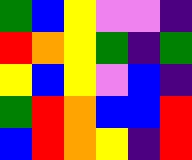[["green", "blue", "yellow", "violet", "violet", "indigo"], ["red", "orange", "yellow", "green", "indigo", "green"], ["yellow", "blue", "yellow", "violet", "blue", "indigo"], ["green", "red", "orange", "blue", "blue", "red"], ["blue", "red", "orange", "yellow", "indigo", "red"]]